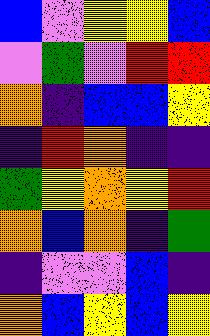[["blue", "violet", "yellow", "yellow", "blue"], ["violet", "green", "violet", "red", "red"], ["orange", "indigo", "blue", "blue", "yellow"], ["indigo", "red", "orange", "indigo", "indigo"], ["green", "yellow", "orange", "yellow", "red"], ["orange", "blue", "orange", "indigo", "green"], ["indigo", "violet", "violet", "blue", "indigo"], ["orange", "blue", "yellow", "blue", "yellow"]]